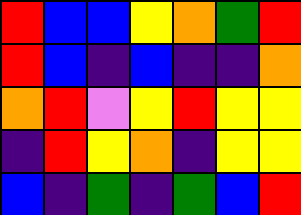[["red", "blue", "blue", "yellow", "orange", "green", "red"], ["red", "blue", "indigo", "blue", "indigo", "indigo", "orange"], ["orange", "red", "violet", "yellow", "red", "yellow", "yellow"], ["indigo", "red", "yellow", "orange", "indigo", "yellow", "yellow"], ["blue", "indigo", "green", "indigo", "green", "blue", "red"]]